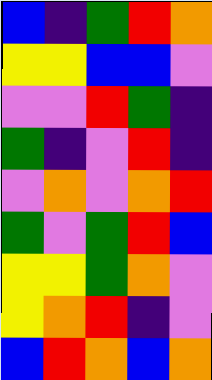[["blue", "indigo", "green", "red", "orange"], ["yellow", "yellow", "blue", "blue", "violet"], ["violet", "violet", "red", "green", "indigo"], ["green", "indigo", "violet", "red", "indigo"], ["violet", "orange", "violet", "orange", "red"], ["green", "violet", "green", "red", "blue"], ["yellow", "yellow", "green", "orange", "violet"], ["yellow", "orange", "red", "indigo", "violet"], ["blue", "red", "orange", "blue", "orange"]]